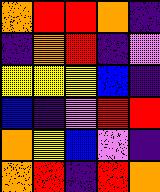[["orange", "red", "red", "orange", "indigo"], ["indigo", "orange", "red", "indigo", "violet"], ["yellow", "yellow", "yellow", "blue", "indigo"], ["blue", "indigo", "violet", "red", "red"], ["orange", "yellow", "blue", "violet", "indigo"], ["orange", "red", "indigo", "red", "orange"]]